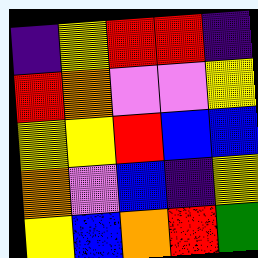[["indigo", "yellow", "red", "red", "indigo"], ["red", "orange", "violet", "violet", "yellow"], ["yellow", "yellow", "red", "blue", "blue"], ["orange", "violet", "blue", "indigo", "yellow"], ["yellow", "blue", "orange", "red", "green"]]